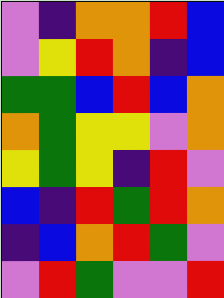[["violet", "indigo", "orange", "orange", "red", "blue"], ["violet", "yellow", "red", "orange", "indigo", "blue"], ["green", "green", "blue", "red", "blue", "orange"], ["orange", "green", "yellow", "yellow", "violet", "orange"], ["yellow", "green", "yellow", "indigo", "red", "violet"], ["blue", "indigo", "red", "green", "red", "orange"], ["indigo", "blue", "orange", "red", "green", "violet"], ["violet", "red", "green", "violet", "violet", "red"]]